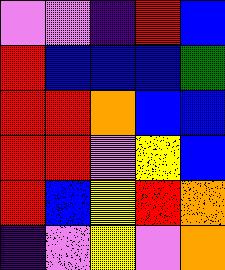[["violet", "violet", "indigo", "red", "blue"], ["red", "blue", "blue", "blue", "green"], ["red", "red", "orange", "blue", "blue"], ["red", "red", "violet", "yellow", "blue"], ["red", "blue", "yellow", "red", "orange"], ["indigo", "violet", "yellow", "violet", "orange"]]